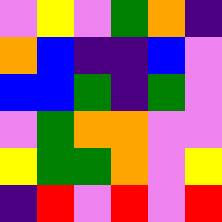[["violet", "yellow", "violet", "green", "orange", "indigo"], ["orange", "blue", "indigo", "indigo", "blue", "violet"], ["blue", "blue", "green", "indigo", "green", "violet"], ["violet", "green", "orange", "orange", "violet", "violet"], ["yellow", "green", "green", "orange", "violet", "yellow"], ["indigo", "red", "violet", "red", "violet", "red"]]